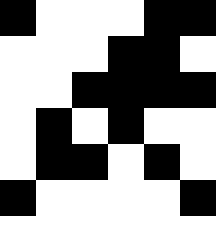[["black", "white", "white", "white", "black", "black"], ["white", "white", "white", "black", "black", "white"], ["white", "white", "black", "black", "black", "black"], ["white", "black", "white", "black", "white", "white"], ["white", "black", "black", "white", "black", "white"], ["black", "white", "white", "white", "white", "black"], ["white", "white", "white", "white", "white", "white"]]